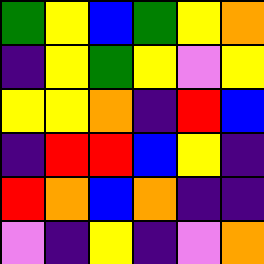[["green", "yellow", "blue", "green", "yellow", "orange"], ["indigo", "yellow", "green", "yellow", "violet", "yellow"], ["yellow", "yellow", "orange", "indigo", "red", "blue"], ["indigo", "red", "red", "blue", "yellow", "indigo"], ["red", "orange", "blue", "orange", "indigo", "indigo"], ["violet", "indigo", "yellow", "indigo", "violet", "orange"]]